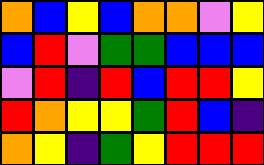[["orange", "blue", "yellow", "blue", "orange", "orange", "violet", "yellow"], ["blue", "red", "violet", "green", "green", "blue", "blue", "blue"], ["violet", "red", "indigo", "red", "blue", "red", "red", "yellow"], ["red", "orange", "yellow", "yellow", "green", "red", "blue", "indigo"], ["orange", "yellow", "indigo", "green", "yellow", "red", "red", "red"]]